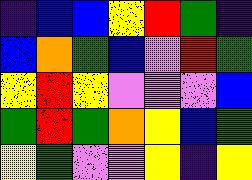[["indigo", "blue", "blue", "yellow", "red", "green", "indigo"], ["blue", "orange", "green", "blue", "violet", "red", "green"], ["yellow", "red", "yellow", "violet", "violet", "violet", "blue"], ["green", "red", "green", "orange", "yellow", "blue", "green"], ["yellow", "green", "violet", "violet", "yellow", "indigo", "yellow"]]